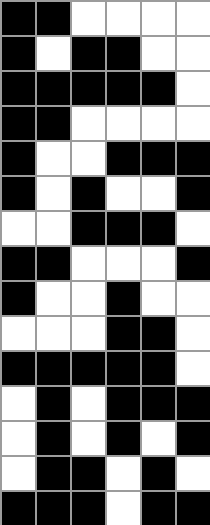[["black", "black", "white", "white", "white", "white"], ["black", "white", "black", "black", "white", "white"], ["black", "black", "black", "black", "black", "white"], ["black", "black", "white", "white", "white", "white"], ["black", "white", "white", "black", "black", "black"], ["black", "white", "black", "white", "white", "black"], ["white", "white", "black", "black", "black", "white"], ["black", "black", "white", "white", "white", "black"], ["black", "white", "white", "black", "white", "white"], ["white", "white", "white", "black", "black", "white"], ["black", "black", "black", "black", "black", "white"], ["white", "black", "white", "black", "black", "black"], ["white", "black", "white", "black", "white", "black"], ["white", "black", "black", "white", "black", "white"], ["black", "black", "black", "white", "black", "black"]]